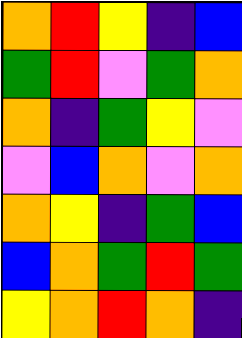[["orange", "red", "yellow", "indigo", "blue"], ["green", "red", "violet", "green", "orange"], ["orange", "indigo", "green", "yellow", "violet"], ["violet", "blue", "orange", "violet", "orange"], ["orange", "yellow", "indigo", "green", "blue"], ["blue", "orange", "green", "red", "green"], ["yellow", "orange", "red", "orange", "indigo"]]